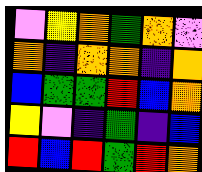[["violet", "yellow", "orange", "green", "orange", "violet"], ["orange", "indigo", "orange", "orange", "indigo", "orange"], ["blue", "green", "green", "red", "blue", "orange"], ["yellow", "violet", "indigo", "green", "indigo", "blue"], ["red", "blue", "red", "green", "red", "orange"]]